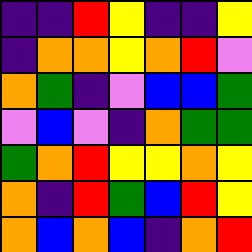[["indigo", "indigo", "red", "yellow", "indigo", "indigo", "yellow"], ["indigo", "orange", "orange", "yellow", "orange", "red", "violet"], ["orange", "green", "indigo", "violet", "blue", "blue", "green"], ["violet", "blue", "violet", "indigo", "orange", "green", "green"], ["green", "orange", "red", "yellow", "yellow", "orange", "yellow"], ["orange", "indigo", "red", "green", "blue", "red", "yellow"], ["orange", "blue", "orange", "blue", "indigo", "orange", "red"]]